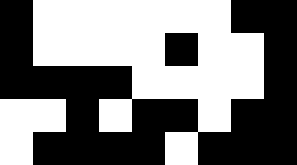[["black", "white", "white", "white", "white", "white", "white", "black", "black"], ["black", "white", "white", "white", "white", "black", "white", "white", "black"], ["black", "black", "black", "black", "white", "white", "white", "white", "black"], ["white", "white", "black", "white", "black", "black", "white", "black", "black"], ["white", "black", "black", "black", "black", "white", "black", "black", "black"]]